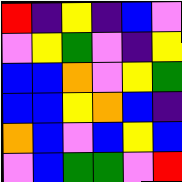[["red", "indigo", "yellow", "indigo", "blue", "violet"], ["violet", "yellow", "green", "violet", "indigo", "yellow"], ["blue", "blue", "orange", "violet", "yellow", "green"], ["blue", "blue", "yellow", "orange", "blue", "indigo"], ["orange", "blue", "violet", "blue", "yellow", "blue"], ["violet", "blue", "green", "green", "violet", "red"]]